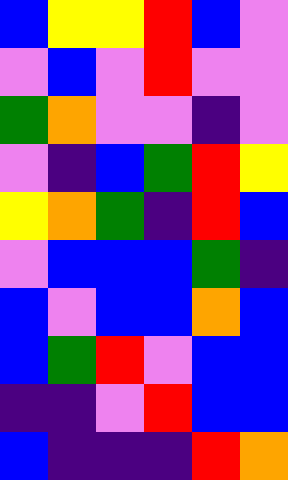[["blue", "yellow", "yellow", "red", "blue", "violet"], ["violet", "blue", "violet", "red", "violet", "violet"], ["green", "orange", "violet", "violet", "indigo", "violet"], ["violet", "indigo", "blue", "green", "red", "yellow"], ["yellow", "orange", "green", "indigo", "red", "blue"], ["violet", "blue", "blue", "blue", "green", "indigo"], ["blue", "violet", "blue", "blue", "orange", "blue"], ["blue", "green", "red", "violet", "blue", "blue"], ["indigo", "indigo", "violet", "red", "blue", "blue"], ["blue", "indigo", "indigo", "indigo", "red", "orange"]]